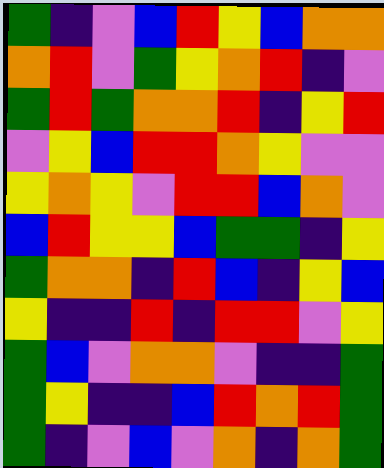[["green", "indigo", "violet", "blue", "red", "yellow", "blue", "orange", "orange"], ["orange", "red", "violet", "green", "yellow", "orange", "red", "indigo", "violet"], ["green", "red", "green", "orange", "orange", "red", "indigo", "yellow", "red"], ["violet", "yellow", "blue", "red", "red", "orange", "yellow", "violet", "violet"], ["yellow", "orange", "yellow", "violet", "red", "red", "blue", "orange", "violet"], ["blue", "red", "yellow", "yellow", "blue", "green", "green", "indigo", "yellow"], ["green", "orange", "orange", "indigo", "red", "blue", "indigo", "yellow", "blue"], ["yellow", "indigo", "indigo", "red", "indigo", "red", "red", "violet", "yellow"], ["green", "blue", "violet", "orange", "orange", "violet", "indigo", "indigo", "green"], ["green", "yellow", "indigo", "indigo", "blue", "red", "orange", "red", "green"], ["green", "indigo", "violet", "blue", "violet", "orange", "indigo", "orange", "green"]]